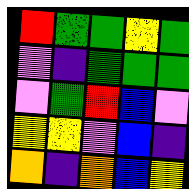[["red", "green", "green", "yellow", "green"], ["violet", "indigo", "green", "green", "green"], ["violet", "green", "red", "blue", "violet"], ["yellow", "yellow", "violet", "blue", "indigo"], ["orange", "indigo", "orange", "blue", "yellow"]]